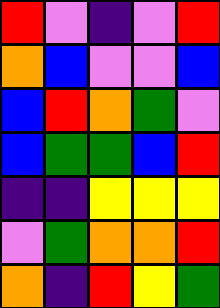[["red", "violet", "indigo", "violet", "red"], ["orange", "blue", "violet", "violet", "blue"], ["blue", "red", "orange", "green", "violet"], ["blue", "green", "green", "blue", "red"], ["indigo", "indigo", "yellow", "yellow", "yellow"], ["violet", "green", "orange", "orange", "red"], ["orange", "indigo", "red", "yellow", "green"]]